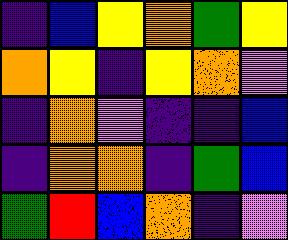[["indigo", "blue", "yellow", "orange", "green", "yellow"], ["orange", "yellow", "indigo", "yellow", "orange", "violet"], ["indigo", "orange", "violet", "indigo", "indigo", "blue"], ["indigo", "orange", "orange", "indigo", "green", "blue"], ["green", "red", "blue", "orange", "indigo", "violet"]]